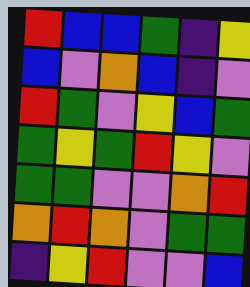[["red", "blue", "blue", "green", "indigo", "yellow"], ["blue", "violet", "orange", "blue", "indigo", "violet"], ["red", "green", "violet", "yellow", "blue", "green"], ["green", "yellow", "green", "red", "yellow", "violet"], ["green", "green", "violet", "violet", "orange", "red"], ["orange", "red", "orange", "violet", "green", "green"], ["indigo", "yellow", "red", "violet", "violet", "blue"]]